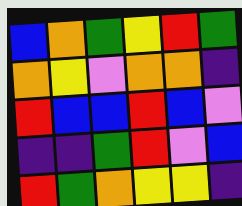[["blue", "orange", "green", "yellow", "red", "green"], ["orange", "yellow", "violet", "orange", "orange", "indigo"], ["red", "blue", "blue", "red", "blue", "violet"], ["indigo", "indigo", "green", "red", "violet", "blue"], ["red", "green", "orange", "yellow", "yellow", "indigo"]]